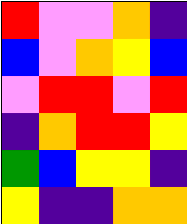[["red", "violet", "violet", "orange", "indigo"], ["blue", "violet", "orange", "yellow", "blue"], ["violet", "red", "red", "violet", "red"], ["indigo", "orange", "red", "red", "yellow"], ["green", "blue", "yellow", "yellow", "indigo"], ["yellow", "indigo", "indigo", "orange", "orange"]]